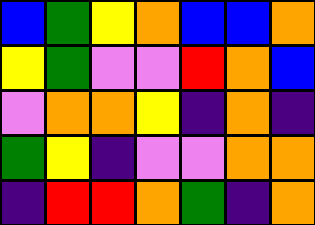[["blue", "green", "yellow", "orange", "blue", "blue", "orange"], ["yellow", "green", "violet", "violet", "red", "orange", "blue"], ["violet", "orange", "orange", "yellow", "indigo", "orange", "indigo"], ["green", "yellow", "indigo", "violet", "violet", "orange", "orange"], ["indigo", "red", "red", "orange", "green", "indigo", "orange"]]